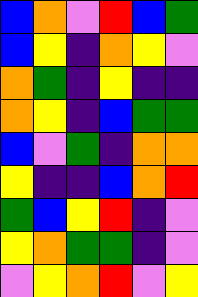[["blue", "orange", "violet", "red", "blue", "green"], ["blue", "yellow", "indigo", "orange", "yellow", "violet"], ["orange", "green", "indigo", "yellow", "indigo", "indigo"], ["orange", "yellow", "indigo", "blue", "green", "green"], ["blue", "violet", "green", "indigo", "orange", "orange"], ["yellow", "indigo", "indigo", "blue", "orange", "red"], ["green", "blue", "yellow", "red", "indigo", "violet"], ["yellow", "orange", "green", "green", "indigo", "violet"], ["violet", "yellow", "orange", "red", "violet", "yellow"]]